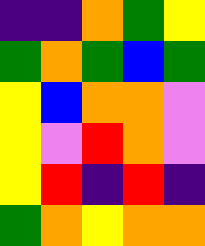[["indigo", "indigo", "orange", "green", "yellow"], ["green", "orange", "green", "blue", "green"], ["yellow", "blue", "orange", "orange", "violet"], ["yellow", "violet", "red", "orange", "violet"], ["yellow", "red", "indigo", "red", "indigo"], ["green", "orange", "yellow", "orange", "orange"]]